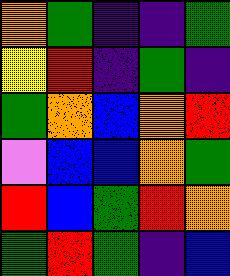[["orange", "green", "indigo", "indigo", "green"], ["yellow", "red", "indigo", "green", "indigo"], ["green", "orange", "blue", "orange", "red"], ["violet", "blue", "blue", "orange", "green"], ["red", "blue", "green", "red", "orange"], ["green", "red", "green", "indigo", "blue"]]